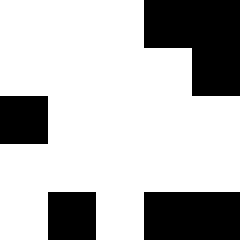[["white", "white", "white", "black", "black"], ["white", "white", "white", "white", "black"], ["black", "white", "white", "white", "white"], ["white", "white", "white", "white", "white"], ["white", "black", "white", "black", "black"]]